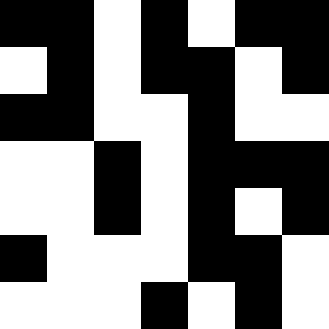[["black", "black", "white", "black", "white", "black", "black"], ["white", "black", "white", "black", "black", "white", "black"], ["black", "black", "white", "white", "black", "white", "white"], ["white", "white", "black", "white", "black", "black", "black"], ["white", "white", "black", "white", "black", "white", "black"], ["black", "white", "white", "white", "black", "black", "white"], ["white", "white", "white", "black", "white", "black", "white"]]